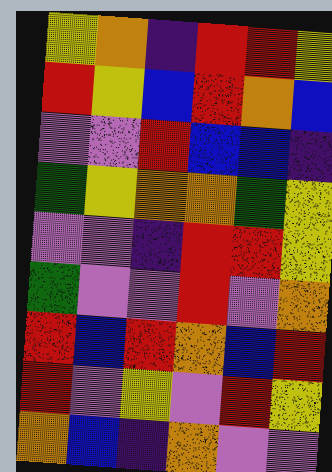[["yellow", "orange", "indigo", "red", "red", "yellow"], ["red", "yellow", "blue", "red", "orange", "blue"], ["violet", "violet", "red", "blue", "blue", "indigo"], ["green", "yellow", "orange", "orange", "green", "yellow"], ["violet", "violet", "indigo", "red", "red", "yellow"], ["green", "violet", "violet", "red", "violet", "orange"], ["red", "blue", "red", "orange", "blue", "red"], ["red", "violet", "yellow", "violet", "red", "yellow"], ["orange", "blue", "indigo", "orange", "violet", "violet"]]